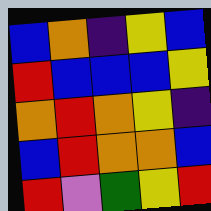[["blue", "orange", "indigo", "yellow", "blue"], ["red", "blue", "blue", "blue", "yellow"], ["orange", "red", "orange", "yellow", "indigo"], ["blue", "red", "orange", "orange", "blue"], ["red", "violet", "green", "yellow", "red"]]